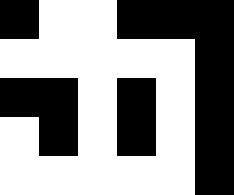[["black", "white", "white", "black", "black", "black"], ["white", "white", "white", "white", "white", "black"], ["black", "black", "white", "black", "white", "black"], ["white", "black", "white", "black", "white", "black"], ["white", "white", "white", "white", "white", "black"]]